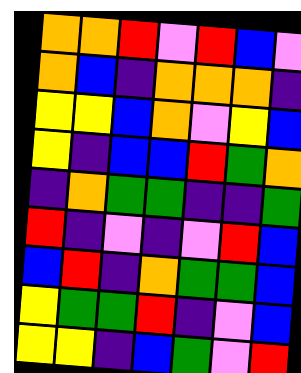[["orange", "orange", "red", "violet", "red", "blue", "violet"], ["orange", "blue", "indigo", "orange", "orange", "orange", "indigo"], ["yellow", "yellow", "blue", "orange", "violet", "yellow", "blue"], ["yellow", "indigo", "blue", "blue", "red", "green", "orange"], ["indigo", "orange", "green", "green", "indigo", "indigo", "green"], ["red", "indigo", "violet", "indigo", "violet", "red", "blue"], ["blue", "red", "indigo", "orange", "green", "green", "blue"], ["yellow", "green", "green", "red", "indigo", "violet", "blue"], ["yellow", "yellow", "indigo", "blue", "green", "violet", "red"]]